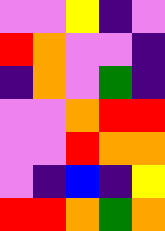[["violet", "violet", "yellow", "indigo", "violet"], ["red", "orange", "violet", "violet", "indigo"], ["indigo", "orange", "violet", "green", "indigo"], ["violet", "violet", "orange", "red", "red"], ["violet", "violet", "red", "orange", "orange"], ["violet", "indigo", "blue", "indigo", "yellow"], ["red", "red", "orange", "green", "orange"]]